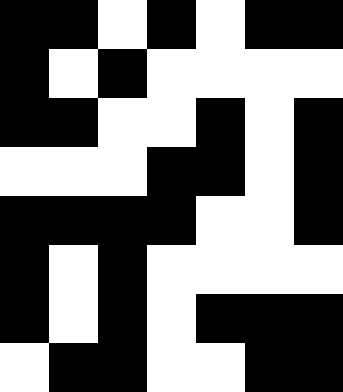[["black", "black", "white", "black", "white", "black", "black"], ["black", "white", "black", "white", "white", "white", "white"], ["black", "black", "white", "white", "black", "white", "black"], ["white", "white", "white", "black", "black", "white", "black"], ["black", "black", "black", "black", "white", "white", "black"], ["black", "white", "black", "white", "white", "white", "white"], ["black", "white", "black", "white", "black", "black", "black"], ["white", "black", "black", "white", "white", "black", "black"]]